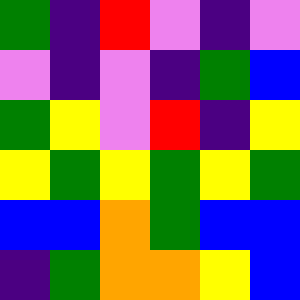[["green", "indigo", "red", "violet", "indigo", "violet"], ["violet", "indigo", "violet", "indigo", "green", "blue"], ["green", "yellow", "violet", "red", "indigo", "yellow"], ["yellow", "green", "yellow", "green", "yellow", "green"], ["blue", "blue", "orange", "green", "blue", "blue"], ["indigo", "green", "orange", "orange", "yellow", "blue"]]